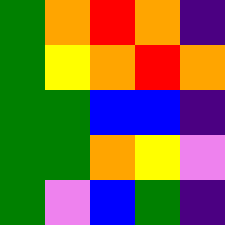[["green", "orange", "red", "orange", "indigo"], ["green", "yellow", "orange", "red", "orange"], ["green", "green", "blue", "blue", "indigo"], ["green", "green", "orange", "yellow", "violet"], ["green", "violet", "blue", "green", "indigo"]]